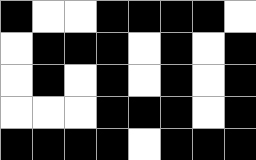[["black", "white", "white", "black", "black", "black", "black", "white"], ["white", "black", "black", "black", "white", "black", "white", "black"], ["white", "black", "white", "black", "white", "black", "white", "black"], ["white", "white", "white", "black", "black", "black", "white", "black"], ["black", "black", "black", "black", "white", "black", "black", "black"]]